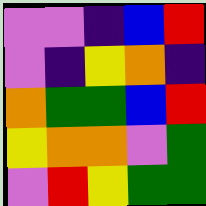[["violet", "violet", "indigo", "blue", "red"], ["violet", "indigo", "yellow", "orange", "indigo"], ["orange", "green", "green", "blue", "red"], ["yellow", "orange", "orange", "violet", "green"], ["violet", "red", "yellow", "green", "green"]]